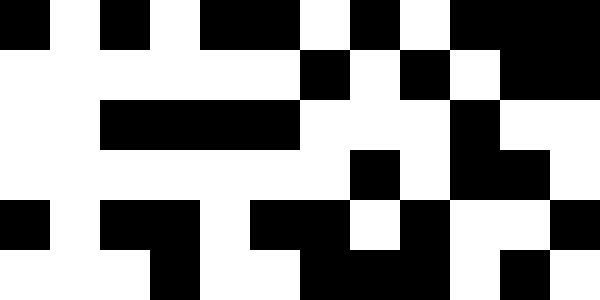[["black", "white", "black", "white", "black", "black", "white", "black", "white", "black", "black", "black"], ["white", "white", "white", "white", "white", "white", "black", "white", "black", "white", "black", "black"], ["white", "white", "black", "black", "black", "black", "white", "white", "white", "black", "white", "white"], ["white", "white", "white", "white", "white", "white", "white", "black", "white", "black", "black", "white"], ["black", "white", "black", "black", "white", "black", "black", "white", "black", "white", "white", "black"], ["white", "white", "white", "black", "white", "white", "black", "black", "black", "white", "black", "white"]]